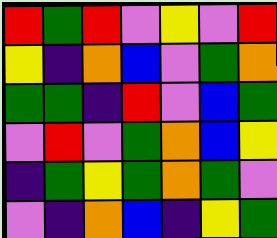[["red", "green", "red", "violet", "yellow", "violet", "red"], ["yellow", "indigo", "orange", "blue", "violet", "green", "orange"], ["green", "green", "indigo", "red", "violet", "blue", "green"], ["violet", "red", "violet", "green", "orange", "blue", "yellow"], ["indigo", "green", "yellow", "green", "orange", "green", "violet"], ["violet", "indigo", "orange", "blue", "indigo", "yellow", "green"]]